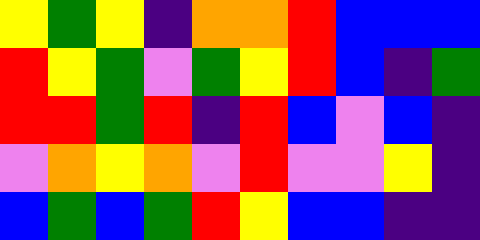[["yellow", "green", "yellow", "indigo", "orange", "orange", "red", "blue", "blue", "blue"], ["red", "yellow", "green", "violet", "green", "yellow", "red", "blue", "indigo", "green"], ["red", "red", "green", "red", "indigo", "red", "blue", "violet", "blue", "indigo"], ["violet", "orange", "yellow", "orange", "violet", "red", "violet", "violet", "yellow", "indigo"], ["blue", "green", "blue", "green", "red", "yellow", "blue", "blue", "indigo", "indigo"]]